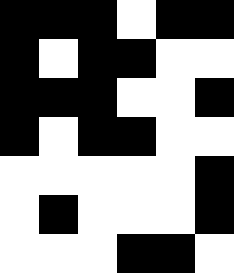[["black", "black", "black", "white", "black", "black"], ["black", "white", "black", "black", "white", "white"], ["black", "black", "black", "white", "white", "black"], ["black", "white", "black", "black", "white", "white"], ["white", "white", "white", "white", "white", "black"], ["white", "black", "white", "white", "white", "black"], ["white", "white", "white", "black", "black", "white"]]